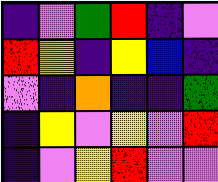[["indigo", "violet", "green", "red", "indigo", "violet"], ["red", "yellow", "indigo", "yellow", "blue", "indigo"], ["violet", "indigo", "orange", "indigo", "indigo", "green"], ["indigo", "yellow", "violet", "yellow", "violet", "red"], ["indigo", "violet", "yellow", "red", "violet", "violet"]]